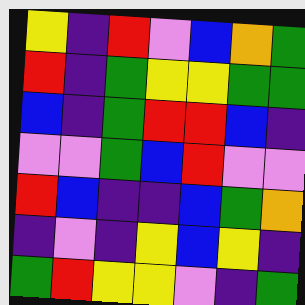[["yellow", "indigo", "red", "violet", "blue", "orange", "green"], ["red", "indigo", "green", "yellow", "yellow", "green", "green"], ["blue", "indigo", "green", "red", "red", "blue", "indigo"], ["violet", "violet", "green", "blue", "red", "violet", "violet"], ["red", "blue", "indigo", "indigo", "blue", "green", "orange"], ["indigo", "violet", "indigo", "yellow", "blue", "yellow", "indigo"], ["green", "red", "yellow", "yellow", "violet", "indigo", "green"]]